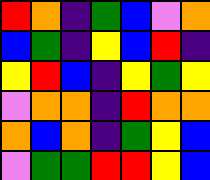[["red", "orange", "indigo", "green", "blue", "violet", "orange"], ["blue", "green", "indigo", "yellow", "blue", "red", "indigo"], ["yellow", "red", "blue", "indigo", "yellow", "green", "yellow"], ["violet", "orange", "orange", "indigo", "red", "orange", "orange"], ["orange", "blue", "orange", "indigo", "green", "yellow", "blue"], ["violet", "green", "green", "red", "red", "yellow", "blue"]]